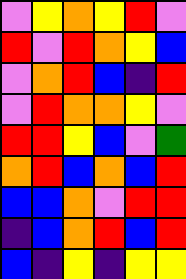[["violet", "yellow", "orange", "yellow", "red", "violet"], ["red", "violet", "red", "orange", "yellow", "blue"], ["violet", "orange", "red", "blue", "indigo", "red"], ["violet", "red", "orange", "orange", "yellow", "violet"], ["red", "red", "yellow", "blue", "violet", "green"], ["orange", "red", "blue", "orange", "blue", "red"], ["blue", "blue", "orange", "violet", "red", "red"], ["indigo", "blue", "orange", "red", "blue", "red"], ["blue", "indigo", "yellow", "indigo", "yellow", "yellow"]]